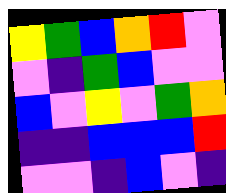[["yellow", "green", "blue", "orange", "red", "violet"], ["violet", "indigo", "green", "blue", "violet", "violet"], ["blue", "violet", "yellow", "violet", "green", "orange"], ["indigo", "indigo", "blue", "blue", "blue", "red"], ["violet", "violet", "indigo", "blue", "violet", "indigo"]]